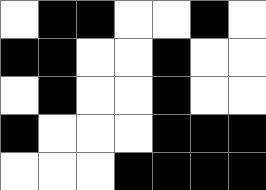[["white", "black", "black", "white", "white", "black", "white"], ["black", "black", "white", "white", "black", "white", "white"], ["white", "black", "white", "white", "black", "white", "white"], ["black", "white", "white", "white", "black", "black", "black"], ["white", "white", "white", "black", "black", "black", "black"]]